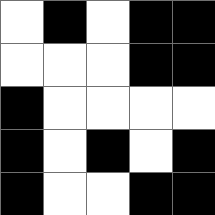[["white", "black", "white", "black", "black"], ["white", "white", "white", "black", "black"], ["black", "white", "white", "white", "white"], ["black", "white", "black", "white", "black"], ["black", "white", "white", "black", "black"]]